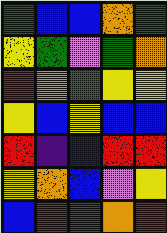[["green", "blue", "blue", "orange", "green"], ["yellow", "green", "violet", "green", "orange"], ["red", "orange", "green", "yellow", "yellow"], ["yellow", "blue", "yellow", "blue", "blue"], ["red", "indigo", "blue", "red", "red"], ["yellow", "orange", "blue", "violet", "yellow"], ["blue", "red", "green", "orange", "red"]]